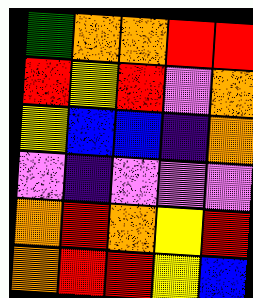[["green", "orange", "orange", "red", "red"], ["red", "yellow", "red", "violet", "orange"], ["yellow", "blue", "blue", "indigo", "orange"], ["violet", "indigo", "violet", "violet", "violet"], ["orange", "red", "orange", "yellow", "red"], ["orange", "red", "red", "yellow", "blue"]]